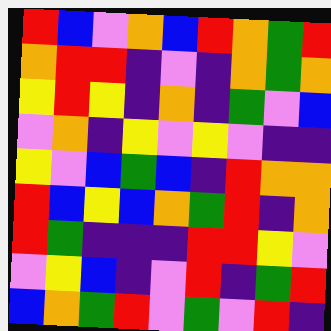[["red", "blue", "violet", "orange", "blue", "red", "orange", "green", "red"], ["orange", "red", "red", "indigo", "violet", "indigo", "orange", "green", "orange"], ["yellow", "red", "yellow", "indigo", "orange", "indigo", "green", "violet", "blue"], ["violet", "orange", "indigo", "yellow", "violet", "yellow", "violet", "indigo", "indigo"], ["yellow", "violet", "blue", "green", "blue", "indigo", "red", "orange", "orange"], ["red", "blue", "yellow", "blue", "orange", "green", "red", "indigo", "orange"], ["red", "green", "indigo", "indigo", "indigo", "red", "red", "yellow", "violet"], ["violet", "yellow", "blue", "indigo", "violet", "red", "indigo", "green", "red"], ["blue", "orange", "green", "red", "violet", "green", "violet", "red", "indigo"]]